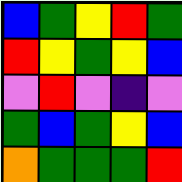[["blue", "green", "yellow", "red", "green"], ["red", "yellow", "green", "yellow", "blue"], ["violet", "red", "violet", "indigo", "violet"], ["green", "blue", "green", "yellow", "blue"], ["orange", "green", "green", "green", "red"]]